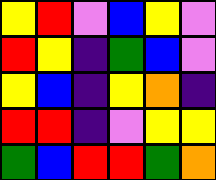[["yellow", "red", "violet", "blue", "yellow", "violet"], ["red", "yellow", "indigo", "green", "blue", "violet"], ["yellow", "blue", "indigo", "yellow", "orange", "indigo"], ["red", "red", "indigo", "violet", "yellow", "yellow"], ["green", "blue", "red", "red", "green", "orange"]]